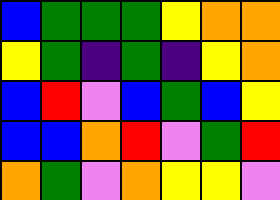[["blue", "green", "green", "green", "yellow", "orange", "orange"], ["yellow", "green", "indigo", "green", "indigo", "yellow", "orange"], ["blue", "red", "violet", "blue", "green", "blue", "yellow"], ["blue", "blue", "orange", "red", "violet", "green", "red"], ["orange", "green", "violet", "orange", "yellow", "yellow", "violet"]]